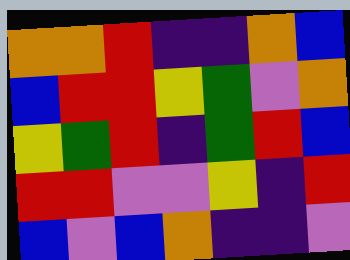[["orange", "orange", "red", "indigo", "indigo", "orange", "blue"], ["blue", "red", "red", "yellow", "green", "violet", "orange"], ["yellow", "green", "red", "indigo", "green", "red", "blue"], ["red", "red", "violet", "violet", "yellow", "indigo", "red"], ["blue", "violet", "blue", "orange", "indigo", "indigo", "violet"]]